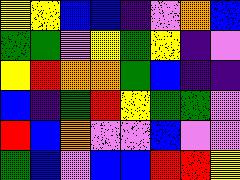[["yellow", "yellow", "blue", "blue", "indigo", "violet", "orange", "blue"], ["green", "green", "violet", "yellow", "green", "yellow", "indigo", "violet"], ["yellow", "red", "orange", "orange", "green", "blue", "indigo", "indigo"], ["blue", "indigo", "green", "red", "yellow", "green", "green", "violet"], ["red", "blue", "orange", "violet", "violet", "blue", "violet", "violet"], ["green", "blue", "violet", "blue", "blue", "red", "red", "yellow"]]